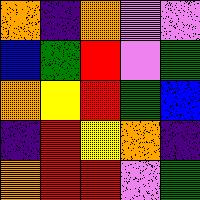[["orange", "indigo", "orange", "violet", "violet"], ["blue", "green", "red", "violet", "green"], ["orange", "yellow", "red", "green", "blue"], ["indigo", "red", "yellow", "orange", "indigo"], ["orange", "red", "red", "violet", "green"]]